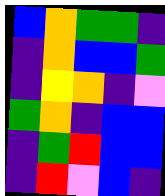[["blue", "orange", "green", "green", "indigo"], ["indigo", "orange", "blue", "blue", "green"], ["indigo", "yellow", "orange", "indigo", "violet"], ["green", "orange", "indigo", "blue", "blue"], ["indigo", "green", "red", "blue", "blue"], ["indigo", "red", "violet", "blue", "indigo"]]